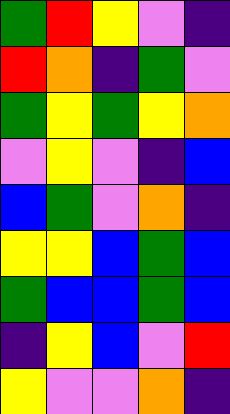[["green", "red", "yellow", "violet", "indigo"], ["red", "orange", "indigo", "green", "violet"], ["green", "yellow", "green", "yellow", "orange"], ["violet", "yellow", "violet", "indigo", "blue"], ["blue", "green", "violet", "orange", "indigo"], ["yellow", "yellow", "blue", "green", "blue"], ["green", "blue", "blue", "green", "blue"], ["indigo", "yellow", "blue", "violet", "red"], ["yellow", "violet", "violet", "orange", "indigo"]]